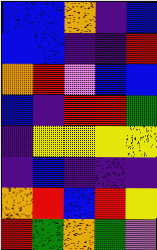[["blue", "blue", "orange", "indigo", "blue"], ["blue", "blue", "indigo", "indigo", "red"], ["orange", "red", "violet", "blue", "blue"], ["blue", "indigo", "red", "red", "green"], ["indigo", "yellow", "yellow", "yellow", "yellow"], ["indigo", "blue", "indigo", "indigo", "indigo"], ["orange", "red", "blue", "red", "yellow"], ["red", "green", "orange", "green", "violet"]]